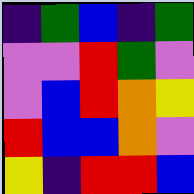[["indigo", "green", "blue", "indigo", "green"], ["violet", "violet", "red", "green", "violet"], ["violet", "blue", "red", "orange", "yellow"], ["red", "blue", "blue", "orange", "violet"], ["yellow", "indigo", "red", "red", "blue"]]